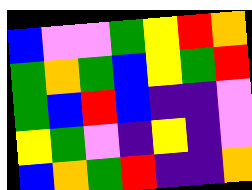[["blue", "violet", "violet", "green", "yellow", "red", "orange"], ["green", "orange", "green", "blue", "yellow", "green", "red"], ["green", "blue", "red", "blue", "indigo", "indigo", "violet"], ["yellow", "green", "violet", "indigo", "yellow", "indigo", "violet"], ["blue", "orange", "green", "red", "indigo", "indigo", "orange"]]